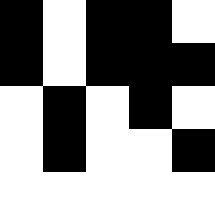[["black", "white", "black", "black", "white"], ["black", "white", "black", "black", "black"], ["white", "black", "white", "black", "white"], ["white", "black", "white", "white", "black"], ["white", "white", "white", "white", "white"]]